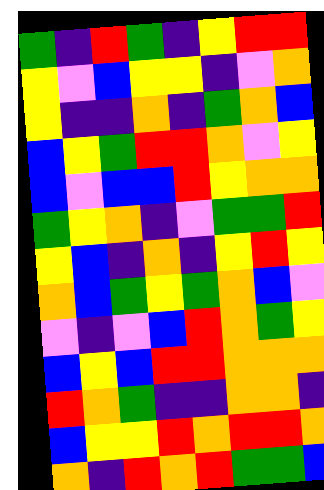[["green", "indigo", "red", "green", "indigo", "yellow", "red", "red"], ["yellow", "violet", "blue", "yellow", "yellow", "indigo", "violet", "orange"], ["yellow", "indigo", "indigo", "orange", "indigo", "green", "orange", "blue"], ["blue", "yellow", "green", "red", "red", "orange", "violet", "yellow"], ["blue", "violet", "blue", "blue", "red", "yellow", "orange", "orange"], ["green", "yellow", "orange", "indigo", "violet", "green", "green", "red"], ["yellow", "blue", "indigo", "orange", "indigo", "yellow", "red", "yellow"], ["orange", "blue", "green", "yellow", "green", "orange", "blue", "violet"], ["violet", "indigo", "violet", "blue", "red", "orange", "green", "yellow"], ["blue", "yellow", "blue", "red", "red", "orange", "orange", "orange"], ["red", "orange", "green", "indigo", "indigo", "orange", "orange", "indigo"], ["blue", "yellow", "yellow", "red", "orange", "red", "red", "orange"], ["orange", "indigo", "red", "orange", "red", "green", "green", "blue"]]